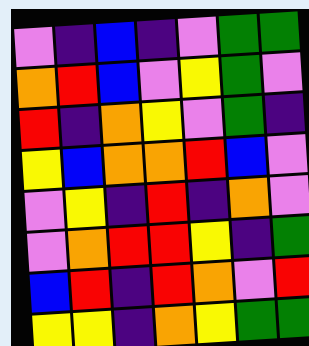[["violet", "indigo", "blue", "indigo", "violet", "green", "green"], ["orange", "red", "blue", "violet", "yellow", "green", "violet"], ["red", "indigo", "orange", "yellow", "violet", "green", "indigo"], ["yellow", "blue", "orange", "orange", "red", "blue", "violet"], ["violet", "yellow", "indigo", "red", "indigo", "orange", "violet"], ["violet", "orange", "red", "red", "yellow", "indigo", "green"], ["blue", "red", "indigo", "red", "orange", "violet", "red"], ["yellow", "yellow", "indigo", "orange", "yellow", "green", "green"]]